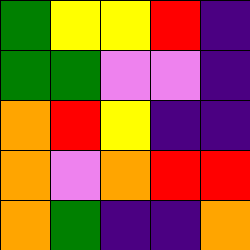[["green", "yellow", "yellow", "red", "indigo"], ["green", "green", "violet", "violet", "indigo"], ["orange", "red", "yellow", "indigo", "indigo"], ["orange", "violet", "orange", "red", "red"], ["orange", "green", "indigo", "indigo", "orange"]]